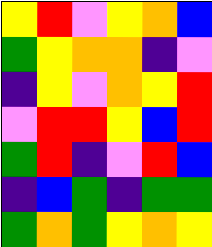[["yellow", "red", "violet", "yellow", "orange", "blue"], ["green", "yellow", "orange", "orange", "indigo", "violet"], ["indigo", "yellow", "violet", "orange", "yellow", "red"], ["violet", "red", "red", "yellow", "blue", "red"], ["green", "red", "indigo", "violet", "red", "blue"], ["indigo", "blue", "green", "indigo", "green", "green"], ["green", "orange", "green", "yellow", "orange", "yellow"]]